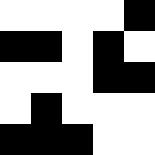[["white", "white", "white", "white", "black"], ["black", "black", "white", "black", "white"], ["white", "white", "white", "black", "black"], ["white", "black", "white", "white", "white"], ["black", "black", "black", "white", "white"]]